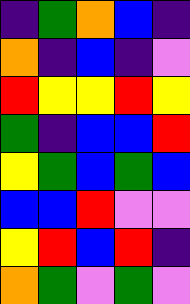[["indigo", "green", "orange", "blue", "indigo"], ["orange", "indigo", "blue", "indigo", "violet"], ["red", "yellow", "yellow", "red", "yellow"], ["green", "indigo", "blue", "blue", "red"], ["yellow", "green", "blue", "green", "blue"], ["blue", "blue", "red", "violet", "violet"], ["yellow", "red", "blue", "red", "indigo"], ["orange", "green", "violet", "green", "violet"]]